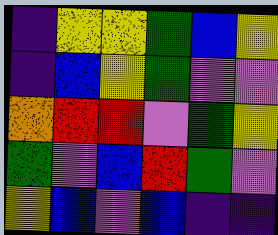[["indigo", "yellow", "yellow", "green", "blue", "yellow"], ["indigo", "blue", "yellow", "green", "violet", "violet"], ["orange", "red", "red", "violet", "green", "yellow"], ["green", "violet", "blue", "red", "green", "violet"], ["yellow", "blue", "violet", "blue", "indigo", "indigo"]]